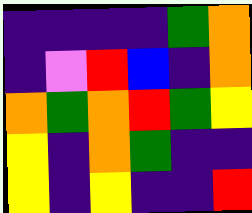[["indigo", "indigo", "indigo", "indigo", "green", "orange"], ["indigo", "violet", "red", "blue", "indigo", "orange"], ["orange", "green", "orange", "red", "green", "yellow"], ["yellow", "indigo", "orange", "green", "indigo", "indigo"], ["yellow", "indigo", "yellow", "indigo", "indigo", "red"]]